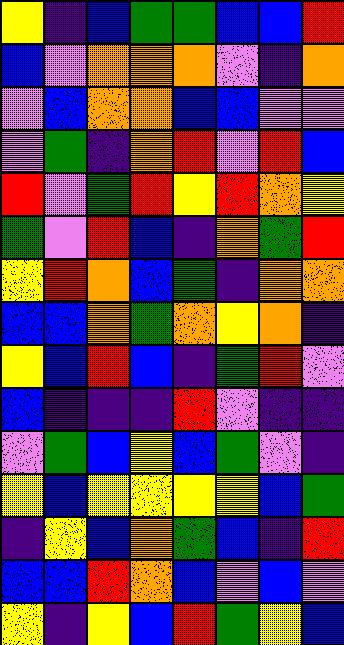[["yellow", "indigo", "blue", "green", "green", "blue", "blue", "red"], ["blue", "violet", "orange", "orange", "orange", "violet", "indigo", "orange"], ["violet", "blue", "orange", "orange", "blue", "blue", "violet", "violet"], ["violet", "green", "indigo", "orange", "red", "violet", "red", "blue"], ["red", "violet", "green", "red", "yellow", "red", "orange", "yellow"], ["green", "violet", "red", "blue", "indigo", "orange", "green", "red"], ["yellow", "red", "orange", "blue", "green", "indigo", "orange", "orange"], ["blue", "blue", "orange", "green", "orange", "yellow", "orange", "indigo"], ["yellow", "blue", "red", "blue", "indigo", "green", "red", "violet"], ["blue", "indigo", "indigo", "indigo", "red", "violet", "indigo", "indigo"], ["violet", "green", "blue", "yellow", "blue", "green", "violet", "indigo"], ["yellow", "blue", "yellow", "yellow", "yellow", "yellow", "blue", "green"], ["indigo", "yellow", "blue", "orange", "green", "blue", "indigo", "red"], ["blue", "blue", "red", "orange", "blue", "violet", "blue", "violet"], ["yellow", "indigo", "yellow", "blue", "red", "green", "yellow", "blue"]]